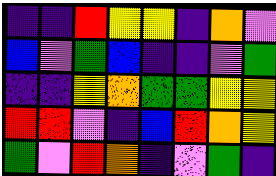[["indigo", "indigo", "red", "yellow", "yellow", "indigo", "orange", "violet"], ["blue", "violet", "green", "blue", "indigo", "indigo", "violet", "green"], ["indigo", "indigo", "yellow", "orange", "green", "green", "yellow", "yellow"], ["red", "red", "violet", "indigo", "blue", "red", "orange", "yellow"], ["green", "violet", "red", "orange", "indigo", "violet", "green", "indigo"]]